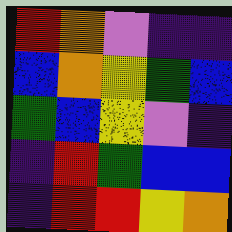[["red", "orange", "violet", "indigo", "indigo"], ["blue", "orange", "yellow", "green", "blue"], ["green", "blue", "yellow", "violet", "indigo"], ["indigo", "red", "green", "blue", "blue"], ["indigo", "red", "red", "yellow", "orange"]]